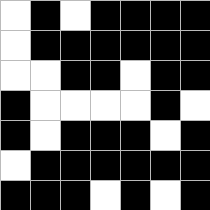[["white", "black", "white", "black", "black", "black", "black"], ["white", "black", "black", "black", "black", "black", "black"], ["white", "white", "black", "black", "white", "black", "black"], ["black", "white", "white", "white", "white", "black", "white"], ["black", "white", "black", "black", "black", "white", "black"], ["white", "black", "black", "black", "black", "black", "black"], ["black", "black", "black", "white", "black", "white", "black"]]